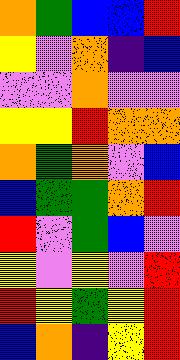[["orange", "green", "blue", "blue", "red"], ["yellow", "violet", "orange", "indigo", "blue"], ["violet", "violet", "orange", "violet", "violet"], ["yellow", "yellow", "red", "orange", "orange"], ["orange", "green", "orange", "violet", "blue"], ["blue", "green", "green", "orange", "red"], ["red", "violet", "green", "blue", "violet"], ["yellow", "violet", "yellow", "violet", "red"], ["red", "yellow", "green", "yellow", "red"], ["blue", "orange", "indigo", "yellow", "red"]]